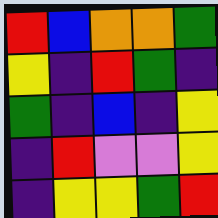[["red", "blue", "orange", "orange", "green"], ["yellow", "indigo", "red", "green", "indigo"], ["green", "indigo", "blue", "indigo", "yellow"], ["indigo", "red", "violet", "violet", "yellow"], ["indigo", "yellow", "yellow", "green", "red"]]